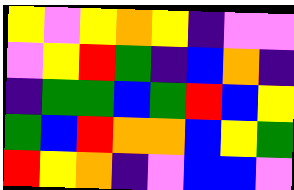[["yellow", "violet", "yellow", "orange", "yellow", "indigo", "violet", "violet"], ["violet", "yellow", "red", "green", "indigo", "blue", "orange", "indigo"], ["indigo", "green", "green", "blue", "green", "red", "blue", "yellow"], ["green", "blue", "red", "orange", "orange", "blue", "yellow", "green"], ["red", "yellow", "orange", "indigo", "violet", "blue", "blue", "violet"]]